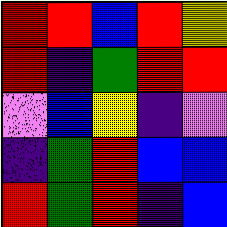[["red", "red", "blue", "red", "yellow"], ["red", "indigo", "green", "red", "red"], ["violet", "blue", "yellow", "indigo", "violet"], ["indigo", "green", "red", "blue", "blue"], ["red", "green", "red", "indigo", "blue"]]